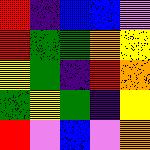[["red", "indigo", "blue", "blue", "violet"], ["red", "green", "green", "orange", "yellow"], ["yellow", "green", "indigo", "red", "orange"], ["green", "yellow", "green", "indigo", "yellow"], ["red", "violet", "blue", "violet", "orange"]]